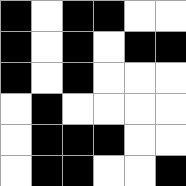[["black", "white", "black", "black", "white", "white"], ["black", "white", "black", "white", "black", "black"], ["black", "white", "black", "white", "white", "white"], ["white", "black", "white", "white", "white", "white"], ["white", "black", "black", "black", "white", "white"], ["white", "black", "black", "white", "white", "black"]]